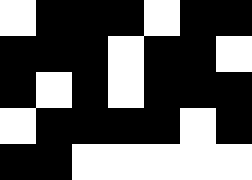[["white", "black", "black", "black", "white", "black", "black"], ["black", "black", "black", "white", "black", "black", "white"], ["black", "white", "black", "white", "black", "black", "black"], ["white", "black", "black", "black", "black", "white", "black"], ["black", "black", "white", "white", "white", "white", "white"]]